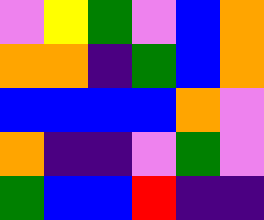[["violet", "yellow", "green", "violet", "blue", "orange"], ["orange", "orange", "indigo", "green", "blue", "orange"], ["blue", "blue", "blue", "blue", "orange", "violet"], ["orange", "indigo", "indigo", "violet", "green", "violet"], ["green", "blue", "blue", "red", "indigo", "indigo"]]